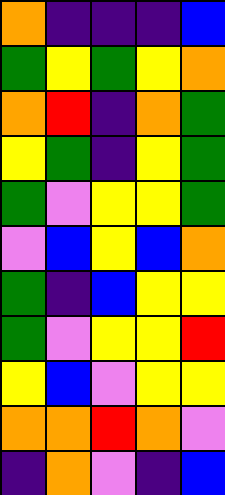[["orange", "indigo", "indigo", "indigo", "blue"], ["green", "yellow", "green", "yellow", "orange"], ["orange", "red", "indigo", "orange", "green"], ["yellow", "green", "indigo", "yellow", "green"], ["green", "violet", "yellow", "yellow", "green"], ["violet", "blue", "yellow", "blue", "orange"], ["green", "indigo", "blue", "yellow", "yellow"], ["green", "violet", "yellow", "yellow", "red"], ["yellow", "blue", "violet", "yellow", "yellow"], ["orange", "orange", "red", "orange", "violet"], ["indigo", "orange", "violet", "indigo", "blue"]]